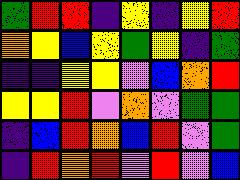[["green", "red", "red", "indigo", "yellow", "indigo", "yellow", "red"], ["orange", "yellow", "blue", "yellow", "green", "yellow", "indigo", "green"], ["indigo", "indigo", "yellow", "yellow", "violet", "blue", "orange", "red"], ["yellow", "yellow", "red", "violet", "orange", "violet", "green", "green"], ["indigo", "blue", "red", "orange", "blue", "red", "violet", "green"], ["indigo", "red", "orange", "red", "violet", "red", "violet", "blue"]]